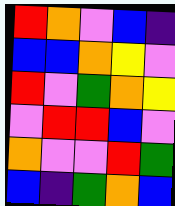[["red", "orange", "violet", "blue", "indigo"], ["blue", "blue", "orange", "yellow", "violet"], ["red", "violet", "green", "orange", "yellow"], ["violet", "red", "red", "blue", "violet"], ["orange", "violet", "violet", "red", "green"], ["blue", "indigo", "green", "orange", "blue"]]